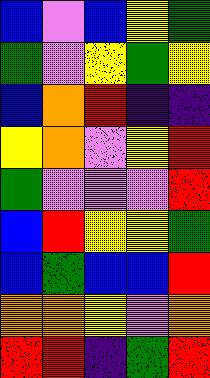[["blue", "violet", "blue", "yellow", "green"], ["green", "violet", "yellow", "green", "yellow"], ["blue", "orange", "red", "indigo", "indigo"], ["yellow", "orange", "violet", "yellow", "red"], ["green", "violet", "violet", "violet", "red"], ["blue", "red", "yellow", "yellow", "green"], ["blue", "green", "blue", "blue", "red"], ["orange", "orange", "yellow", "violet", "orange"], ["red", "red", "indigo", "green", "red"]]